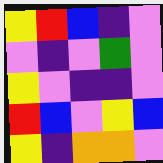[["yellow", "red", "blue", "indigo", "violet"], ["violet", "indigo", "violet", "green", "violet"], ["yellow", "violet", "indigo", "indigo", "violet"], ["red", "blue", "violet", "yellow", "blue"], ["yellow", "indigo", "orange", "orange", "violet"]]